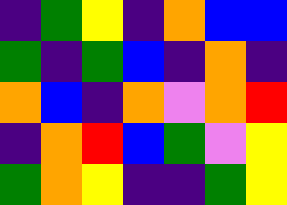[["indigo", "green", "yellow", "indigo", "orange", "blue", "blue"], ["green", "indigo", "green", "blue", "indigo", "orange", "indigo"], ["orange", "blue", "indigo", "orange", "violet", "orange", "red"], ["indigo", "orange", "red", "blue", "green", "violet", "yellow"], ["green", "orange", "yellow", "indigo", "indigo", "green", "yellow"]]